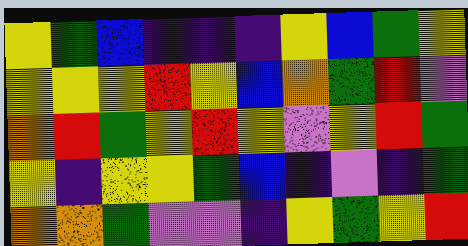[["yellow", "green", "blue", "indigo", "indigo", "indigo", "yellow", "blue", "green", "yellow"], ["yellow", "yellow", "yellow", "red", "yellow", "blue", "orange", "green", "red", "violet"], ["orange", "red", "green", "yellow", "red", "yellow", "violet", "yellow", "red", "green"], ["yellow", "indigo", "yellow", "yellow", "green", "blue", "indigo", "violet", "indigo", "green"], ["orange", "orange", "green", "violet", "violet", "indigo", "yellow", "green", "yellow", "red"]]